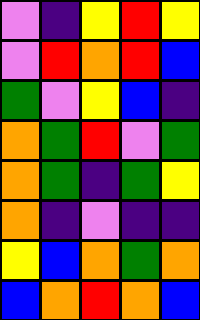[["violet", "indigo", "yellow", "red", "yellow"], ["violet", "red", "orange", "red", "blue"], ["green", "violet", "yellow", "blue", "indigo"], ["orange", "green", "red", "violet", "green"], ["orange", "green", "indigo", "green", "yellow"], ["orange", "indigo", "violet", "indigo", "indigo"], ["yellow", "blue", "orange", "green", "orange"], ["blue", "orange", "red", "orange", "blue"]]